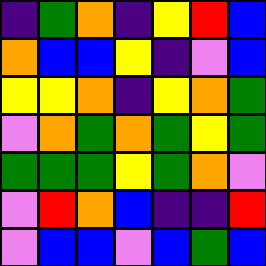[["indigo", "green", "orange", "indigo", "yellow", "red", "blue"], ["orange", "blue", "blue", "yellow", "indigo", "violet", "blue"], ["yellow", "yellow", "orange", "indigo", "yellow", "orange", "green"], ["violet", "orange", "green", "orange", "green", "yellow", "green"], ["green", "green", "green", "yellow", "green", "orange", "violet"], ["violet", "red", "orange", "blue", "indigo", "indigo", "red"], ["violet", "blue", "blue", "violet", "blue", "green", "blue"]]